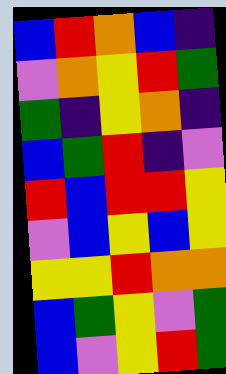[["blue", "red", "orange", "blue", "indigo"], ["violet", "orange", "yellow", "red", "green"], ["green", "indigo", "yellow", "orange", "indigo"], ["blue", "green", "red", "indigo", "violet"], ["red", "blue", "red", "red", "yellow"], ["violet", "blue", "yellow", "blue", "yellow"], ["yellow", "yellow", "red", "orange", "orange"], ["blue", "green", "yellow", "violet", "green"], ["blue", "violet", "yellow", "red", "green"]]